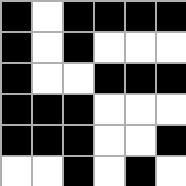[["black", "white", "black", "black", "black", "black"], ["black", "white", "black", "white", "white", "white"], ["black", "white", "white", "black", "black", "black"], ["black", "black", "black", "white", "white", "white"], ["black", "black", "black", "white", "white", "black"], ["white", "white", "black", "white", "black", "white"]]